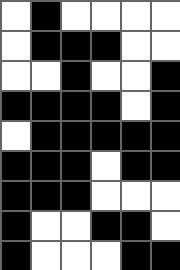[["white", "black", "white", "white", "white", "white"], ["white", "black", "black", "black", "white", "white"], ["white", "white", "black", "white", "white", "black"], ["black", "black", "black", "black", "white", "black"], ["white", "black", "black", "black", "black", "black"], ["black", "black", "black", "white", "black", "black"], ["black", "black", "black", "white", "white", "white"], ["black", "white", "white", "black", "black", "white"], ["black", "white", "white", "white", "black", "black"]]